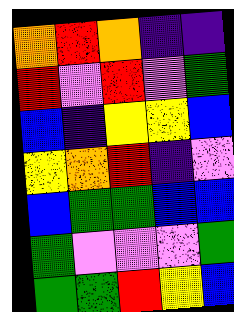[["orange", "red", "orange", "indigo", "indigo"], ["red", "violet", "red", "violet", "green"], ["blue", "indigo", "yellow", "yellow", "blue"], ["yellow", "orange", "red", "indigo", "violet"], ["blue", "green", "green", "blue", "blue"], ["green", "violet", "violet", "violet", "green"], ["green", "green", "red", "yellow", "blue"]]